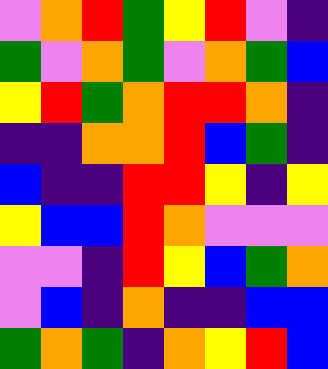[["violet", "orange", "red", "green", "yellow", "red", "violet", "indigo"], ["green", "violet", "orange", "green", "violet", "orange", "green", "blue"], ["yellow", "red", "green", "orange", "red", "red", "orange", "indigo"], ["indigo", "indigo", "orange", "orange", "red", "blue", "green", "indigo"], ["blue", "indigo", "indigo", "red", "red", "yellow", "indigo", "yellow"], ["yellow", "blue", "blue", "red", "orange", "violet", "violet", "violet"], ["violet", "violet", "indigo", "red", "yellow", "blue", "green", "orange"], ["violet", "blue", "indigo", "orange", "indigo", "indigo", "blue", "blue"], ["green", "orange", "green", "indigo", "orange", "yellow", "red", "blue"]]